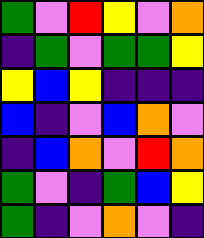[["green", "violet", "red", "yellow", "violet", "orange"], ["indigo", "green", "violet", "green", "green", "yellow"], ["yellow", "blue", "yellow", "indigo", "indigo", "indigo"], ["blue", "indigo", "violet", "blue", "orange", "violet"], ["indigo", "blue", "orange", "violet", "red", "orange"], ["green", "violet", "indigo", "green", "blue", "yellow"], ["green", "indigo", "violet", "orange", "violet", "indigo"]]